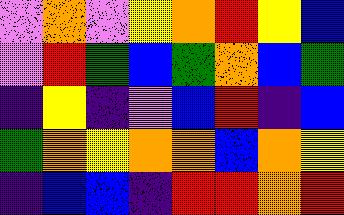[["violet", "orange", "violet", "yellow", "orange", "red", "yellow", "blue"], ["violet", "red", "green", "blue", "green", "orange", "blue", "green"], ["indigo", "yellow", "indigo", "violet", "blue", "red", "indigo", "blue"], ["green", "orange", "yellow", "orange", "orange", "blue", "orange", "yellow"], ["indigo", "blue", "blue", "indigo", "red", "red", "orange", "red"]]